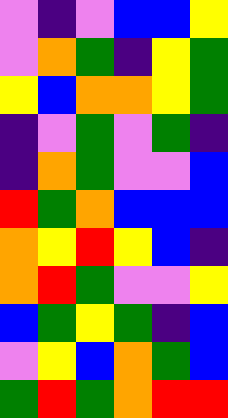[["violet", "indigo", "violet", "blue", "blue", "yellow"], ["violet", "orange", "green", "indigo", "yellow", "green"], ["yellow", "blue", "orange", "orange", "yellow", "green"], ["indigo", "violet", "green", "violet", "green", "indigo"], ["indigo", "orange", "green", "violet", "violet", "blue"], ["red", "green", "orange", "blue", "blue", "blue"], ["orange", "yellow", "red", "yellow", "blue", "indigo"], ["orange", "red", "green", "violet", "violet", "yellow"], ["blue", "green", "yellow", "green", "indigo", "blue"], ["violet", "yellow", "blue", "orange", "green", "blue"], ["green", "red", "green", "orange", "red", "red"]]